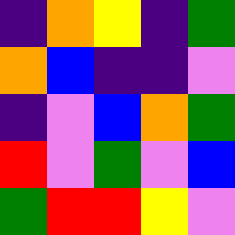[["indigo", "orange", "yellow", "indigo", "green"], ["orange", "blue", "indigo", "indigo", "violet"], ["indigo", "violet", "blue", "orange", "green"], ["red", "violet", "green", "violet", "blue"], ["green", "red", "red", "yellow", "violet"]]